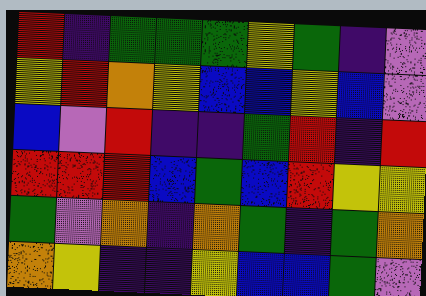[["red", "indigo", "green", "green", "green", "yellow", "green", "indigo", "violet"], ["yellow", "red", "orange", "yellow", "blue", "blue", "yellow", "blue", "violet"], ["blue", "violet", "red", "indigo", "indigo", "green", "red", "indigo", "red"], ["red", "red", "red", "blue", "green", "blue", "red", "yellow", "yellow"], ["green", "violet", "orange", "indigo", "orange", "green", "indigo", "green", "orange"], ["orange", "yellow", "indigo", "indigo", "yellow", "blue", "blue", "green", "violet"]]